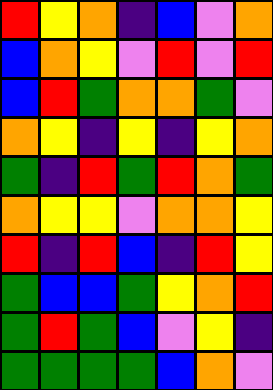[["red", "yellow", "orange", "indigo", "blue", "violet", "orange"], ["blue", "orange", "yellow", "violet", "red", "violet", "red"], ["blue", "red", "green", "orange", "orange", "green", "violet"], ["orange", "yellow", "indigo", "yellow", "indigo", "yellow", "orange"], ["green", "indigo", "red", "green", "red", "orange", "green"], ["orange", "yellow", "yellow", "violet", "orange", "orange", "yellow"], ["red", "indigo", "red", "blue", "indigo", "red", "yellow"], ["green", "blue", "blue", "green", "yellow", "orange", "red"], ["green", "red", "green", "blue", "violet", "yellow", "indigo"], ["green", "green", "green", "green", "blue", "orange", "violet"]]